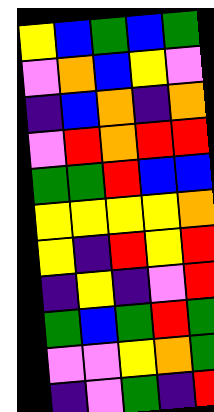[["yellow", "blue", "green", "blue", "green"], ["violet", "orange", "blue", "yellow", "violet"], ["indigo", "blue", "orange", "indigo", "orange"], ["violet", "red", "orange", "red", "red"], ["green", "green", "red", "blue", "blue"], ["yellow", "yellow", "yellow", "yellow", "orange"], ["yellow", "indigo", "red", "yellow", "red"], ["indigo", "yellow", "indigo", "violet", "red"], ["green", "blue", "green", "red", "green"], ["violet", "violet", "yellow", "orange", "green"], ["indigo", "violet", "green", "indigo", "red"]]